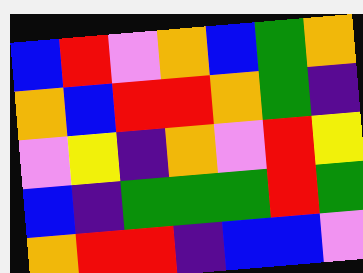[["blue", "red", "violet", "orange", "blue", "green", "orange"], ["orange", "blue", "red", "red", "orange", "green", "indigo"], ["violet", "yellow", "indigo", "orange", "violet", "red", "yellow"], ["blue", "indigo", "green", "green", "green", "red", "green"], ["orange", "red", "red", "indigo", "blue", "blue", "violet"]]